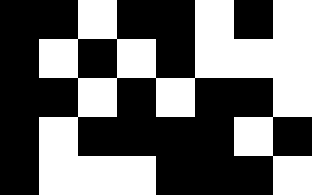[["black", "black", "white", "black", "black", "white", "black", "white"], ["black", "white", "black", "white", "black", "white", "white", "white"], ["black", "black", "white", "black", "white", "black", "black", "white"], ["black", "white", "black", "black", "black", "black", "white", "black"], ["black", "white", "white", "white", "black", "black", "black", "white"]]